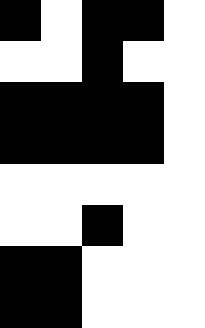[["black", "white", "black", "black", "white"], ["white", "white", "black", "white", "white"], ["black", "black", "black", "black", "white"], ["black", "black", "black", "black", "white"], ["white", "white", "white", "white", "white"], ["white", "white", "black", "white", "white"], ["black", "black", "white", "white", "white"], ["black", "black", "white", "white", "white"]]